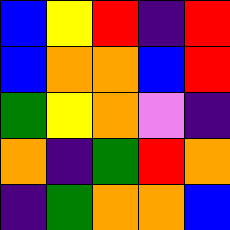[["blue", "yellow", "red", "indigo", "red"], ["blue", "orange", "orange", "blue", "red"], ["green", "yellow", "orange", "violet", "indigo"], ["orange", "indigo", "green", "red", "orange"], ["indigo", "green", "orange", "orange", "blue"]]